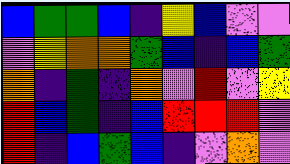[["blue", "green", "green", "blue", "indigo", "yellow", "blue", "violet", "violet"], ["violet", "yellow", "orange", "orange", "green", "blue", "indigo", "blue", "green"], ["orange", "indigo", "green", "indigo", "orange", "violet", "red", "violet", "yellow"], ["red", "blue", "green", "indigo", "blue", "red", "red", "red", "violet"], ["red", "indigo", "blue", "green", "blue", "indigo", "violet", "orange", "violet"]]